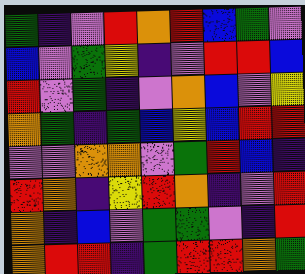[["green", "indigo", "violet", "red", "orange", "red", "blue", "green", "violet"], ["blue", "violet", "green", "yellow", "indigo", "violet", "red", "red", "blue"], ["red", "violet", "green", "indigo", "violet", "orange", "blue", "violet", "yellow"], ["orange", "green", "indigo", "green", "blue", "yellow", "blue", "red", "red"], ["violet", "violet", "orange", "orange", "violet", "green", "red", "blue", "indigo"], ["red", "orange", "indigo", "yellow", "red", "orange", "indigo", "violet", "red"], ["orange", "indigo", "blue", "violet", "green", "green", "violet", "indigo", "red"], ["orange", "red", "red", "indigo", "green", "red", "red", "orange", "green"]]